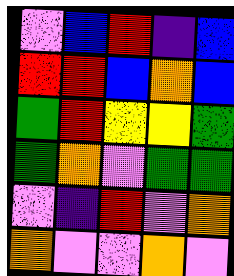[["violet", "blue", "red", "indigo", "blue"], ["red", "red", "blue", "orange", "blue"], ["green", "red", "yellow", "yellow", "green"], ["green", "orange", "violet", "green", "green"], ["violet", "indigo", "red", "violet", "orange"], ["orange", "violet", "violet", "orange", "violet"]]